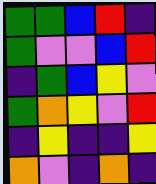[["green", "green", "blue", "red", "indigo"], ["green", "violet", "violet", "blue", "red"], ["indigo", "green", "blue", "yellow", "violet"], ["green", "orange", "yellow", "violet", "red"], ["indigo", "yellow", "indigo", "indigo", "yellow"], ["orange", "violet", "indigo", "orange", "indigo"]]